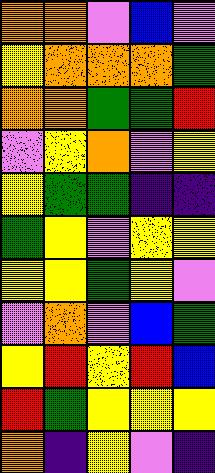[["orange", "orange", "violet", "blue", "violet"], ["yellow", "orange", "orange", "orange", "green"], ["orange", "orange", "green", "green", "red"], ["violet", "yellow", "orange", "violet", "yellow"], ["yellow", "green", "green", "indigo", "indigo"], ["green", "yellow", "violet", "yellow", "yellow"], ["yellow", "yellow", "green", "yellow", "violet"], ["violet", "orange", "violet", "blue", "green"], ["yellow", "red", "yellow", "red", "blue"], ["red", "green", "yellow", "yellow", "yellow"], ["orange", "indigo", "yellow", "violet", "indigo"]]